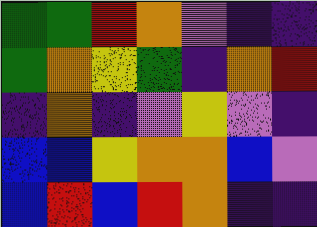[["green", "green", "red", "orange", "violet", "indigo", "indigo"], ["green", "orange", "yellow", "green", "indigo", "orange", "red"], ["indigo", "orange", "indigo", "violet", "yellow", "violet", "indigo"], ["blue", "blue", "yellow", "orange", "orange", "blue", "violet"], ["blue", "red", "blue", "red", "orange", "indigo", "indigo"]]